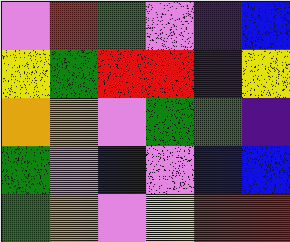[["violet", "red", "green", "violet", "indigo", "blue"], ["yellow", "green", "red", "red", "indigo", "yellow"], ["orange", "orange", "violet", "green", "green", "indigo"], ["green", "violet", "blue", "violet", "blue", "blue"], ["green", "orange", "violet", "yellow", "red", "red"]]